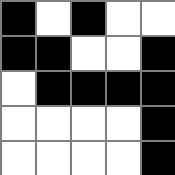[["black", "white", "black", "white", "white"], ["black", "black", "white", "white", "black"], ["white", "black", "black", "black", "black"], ["white", "white", "white", "white", "black"], ["white", "white", "white", "white", "black"]]